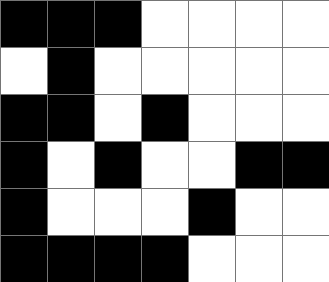[["black", "black", "black", "white", "white", "white", "white"], ["white", "black", "white", "white", "white", "white", "white"], ["black", "black", "white", "black", "white", "white", "white"], ["black", "white", "black", "white", "white", "black", "black"], ["black", "white", "white", "white", "black", "white", "white"], ["black", "black", "black", "black", "white", "white", "white"]]